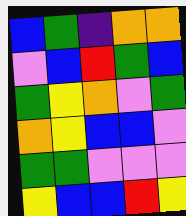[["blue", "green", "indigo", "orange", "orange"], ["violet", "blue", "red", "green", "blue"], ["green", "yellow", "orange", "violet", "green"], ["orange", "yellow", "blue", "blue", "violet"], ["green", "green", "violet", "violet", "violet"], ["yellow", "blue", "blue", "red", "yellow"]]